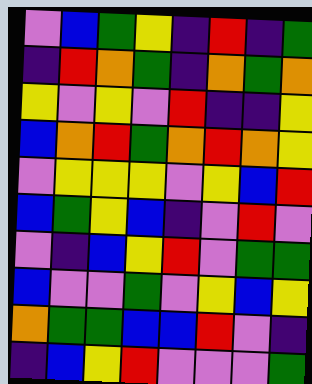[["violet", "blue", "green", "yellow", "indigo", "red", "indigo", "green"], ["indigo", "red", "orange", "green", "indigo", "orange", "green", "orange"], ["yellow", "violet", "yellow", "violet", "red", "indigo", "indigo", "yellow"], ["blue", "orange", "red", "green", "orange", "red", "orange", "yellow"], ["violet", "yellow", "yellow", "yellow", "violet", "yellow", "blue", "red"], ["blue", "green", "yellow", "blue", "indigo", "violet", "red", "violet"], ["violet", "indigo", "blue", "yellow", "red", "violet", "green", "green"], ["blue", "violet", "violet", "green", "violet", "yellow", "blue", "yellow"], ["orange", "green", "green", "blue", "blue", "red", "violet", "indigo"], ["indigo", "blue", "yellow", "red", "violet", "violet", "violet", "green"]]